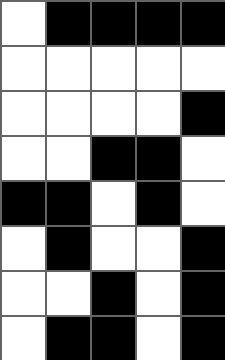[["white", "black", "black", "black", "black"], ["white", "white", "white", "white", "white"], ["white", "white", "white", "white", "black"], ["white", "white", "black", "black", "white"], ["black", "black", "white", "black", "white"], ["white", "black", "white", "white", "black"], ["white", "white", "black", "white", "black"], ["white", "black", "black", "white", "black"]]